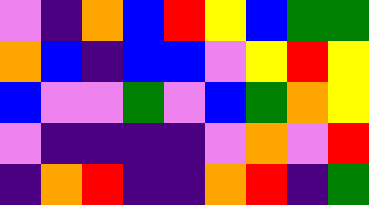[["violet", "indigo", "orange", "blue", "red", "yellow", "blue", "green", "green"], ["orange", "blue", "indigo", "blue", "blue", "violet", "yellow", "red", "yellow"], ["blue", "violet", "violet", "green", "violet", "blue", "green", "orange", "yellow"], ["violet", "indigo", "indigo", "indigo", "indigo", "violet", "orange", "violet", "red"], ["indigo", "orange", "red", "indigo", "indigo", "orange", "red", "indigo", "green"]]